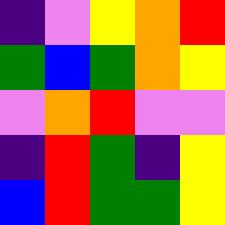[["indigo", "violet", "yellow", "orange", "red"], ["green", "blue", "green", "orange", "yellow"], ["violet", "orange", "red", "violet", "violet"], ["indigo", "red", "green", "indigo", "yellow"], ["blue", "red", "green", "green", "yellow"]]